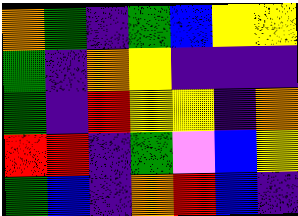[["orange", "green", "indigo", "green", "blue", "yellow", "yellow"], ["green", "indigo", "orange", "yellow", "indigo", "indigo", "indigo"], ["green", "indigo", "red", "yellow", "yellow", "indigo", "orange"], ["red", "red", "indigo", "green", "violet", "blue", "yellow"], ["green", "blue", "indigo", "orange", "red", "blue", "indigo"]]